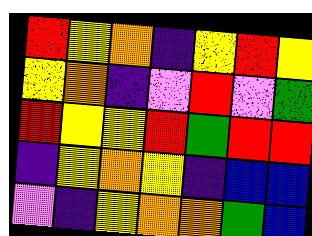[["red", "yellow", "orange", "indigo", "yellow", "red", "yellow"], ["yellow", "orange", "indigo", "violet", "red", "violet", "green"], ["red", "yellow", "yellow", "red", "green", "red", "red"], ["indigo", "yellow", "orange", "yellow", "indigo", "blue", "blue"], ["violet", "indigo", "yellow", "orange", "orange", "green", "blue"]]